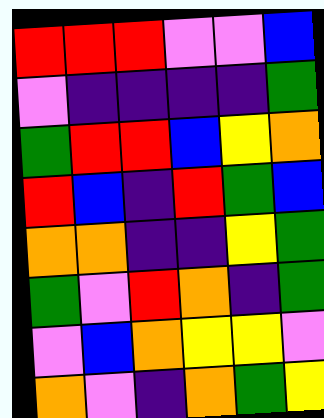[["red", "red", "red", "violet", "violet", "blue"], ["violet", "indigo", "indigo", "indigo", "indigo", "green"], ["green", "red", "red", "blue", "yellow", "orange"], ["red", "blue", "indigo", "red", "green", "blue"], ["orange", "orange", "indigo", "indigo", "yellow", "green"], ["green", "violet", "red", "orange", "indigo", "green"], ["violet", "blue", "orange", "yellow", "yellow", "violet"], ["orange", "violet", "indigo", "orange", "green", "yellow"]]